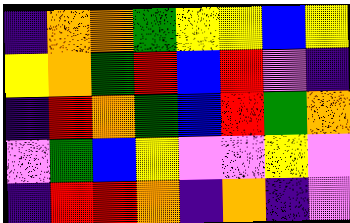[["indigo", "orange", "orange", "green", "yellow", "yellow", "blue", "yellow"], ["yellow", "orange", "green", "red", "blue", "red", "violet", "indigo"], ["indigo", "red", "orange", "green", "blue", "red", "green", "orange"], ["violet", "green", "blue", "yellow", "violet", "violet", "yellow", "violet"], ["indigo", "red", "red", "orange", "indigo", "orange", "indigo", "violet"]]